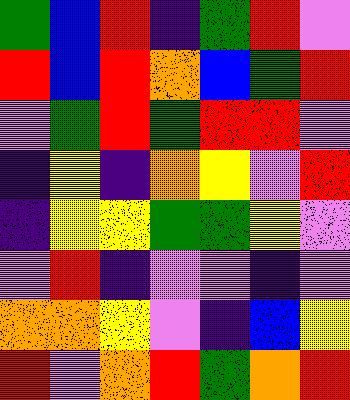[["green", "blue", "red", "indigo", "green", "red", "violet"], ["red", "blue", "red", "orange", "blue", "green", "red"], ["violet", "green", "red", "green", "red", "red", "violet"], ["indigo", "yellow", "indigo", "orange", "yellow", "violet", "red"], ["indigo", "yellow", "yellow", "green", "green", "yellow", "violet"], ["violet", "red", "indigo", "violet", "violet", "indigo", "violet"], ["orange", "orange", "yellow", "violet", "indigo", "blue", "yellow"], ["red", "violet", "orange", "red", "green", "orange", "red"]]